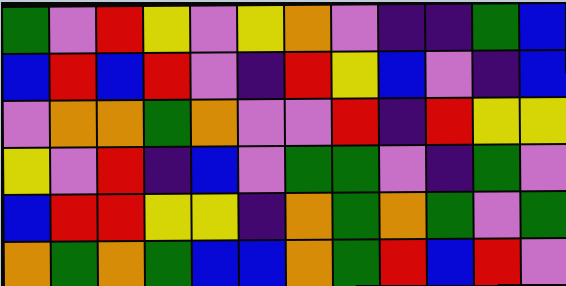[["green", "violet", "red", "yellow", "violet", "yellow", "orange", "violet", "indigo", "indigo", "green", "blue"], ["blue", "red", "blue", "red", "violet", "indigo", "red", "yellow", "blue", "violet", "indigo", "blue"], ["violet", "orange", "orange", "green", "orange", "violet", "violet", "red", "indigo", "red", "yellow", "yellow"], ["yellow", "violet", "red", "indigo", "blue", "violet", "green", "green", "violet", "indigo", "green", "violet"], ["blue", "red", "red", "yellow", "yellow", "indigo", "orange", "green", "orange", "green", "violet", "green"], ["orange", "green", "orange", "green", "blue", "blue", "orange", "green", "red", "blue", "red", "violet"]]